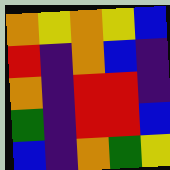[["orange", "yellow", "orange", "yellow", "blue"], ["red", "indigo", "orange", "blue", "indigo"], ["orange", "indigo", "red", "red", "indigo"], ["green", "indigo", "red", "red", "blue"], ["blue", "indigo", "orange", "green", "yellow"]]